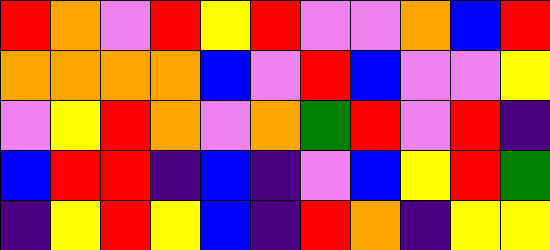[["red", "orange", "violet", "red", "yellow", "red", "violet", "violet", "orange", "blue", "red"], ["orange", "orange", "orange", "orange", "blue", "violet", "red", "blue", "violet", "violet", "yellow"], ["violet", "yellow", "red", "orange", "violet", "orange", "green", "red", "violet", "red", "indigo"], ["blue", "red", "red", "indigo", "blue", "indigo", "violet", "blue", "yellow", "red", "green"], ["indigo", "yellow", "red", "yellow", "blue", "indigo", "red", "orange", "indigo", "yellow", "yellow"]]